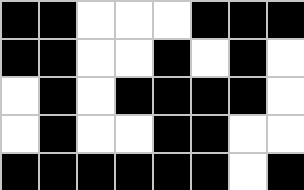[["black", "black", "white", "white", "white", "black", "black", "black"], ["black", "black", "white", "white", "black", "white", "black", "white"], ["white", "black", "white", "black", "black", "black", "black", "white"], ["white", "black", "white", "white", "black", "black", "white", "white"], ["black", "black", "black", "black", "black", "black", "white", "black"]]